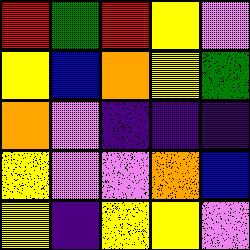[["red", "green", "red", "yellow", "violet"], ["yellow", "blue", "orange", "yellow", "green"], ["orange", "violet", "indigo", "indigo", "indigo"], ["yellow", "violet", "violet", "orange", "blue"], ["yellow", "indigo", "yellow", "yellow", "violet"]]